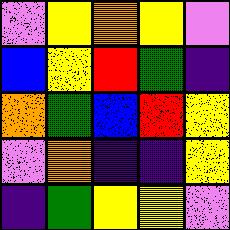[["violet", "yellow", "orange", "yellow", "violet"], ["blue", "yellow", "red", "green", "indigo"], ["orange", "green", "blue", "red", "yellow"], ["violet", "orange", "indigo", "indigo", "yellow"], ["indigo", "green", "yellow", "yellow", "violet"]]